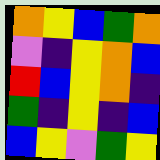[["orange", "yellow", "blue", "green", "orange"], ["violet", "indigo", "yellow", "orange", "blue"], ["red", "blue", "yellow", "orange", "indigo"], ["green", "indigo", "yellow", "indigo", "blue"], ["blue", "yellow", "violet", "green", "yellow"]]